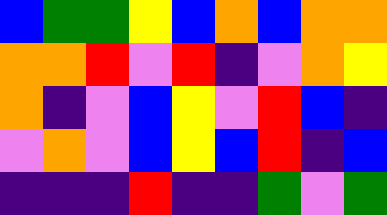[["blue", "green", "green", "yellow", "blue", "orange", "blue", "orange", "orange"], ["orange", "orange", "red", "violet", "red", "indigo", "violet", "orange", "yellow"], ["orange", "indigo", "violet", "blue", "yellow", "violet", "red", "blue", "indigo"], ["violet", "orange", "violet", "blue", "yellow", "blue", "red", "indigo", "blue"], ["indigo", "indigo", "indigo", "red", "indigo", "indigo", "green", "violet", "green"]]